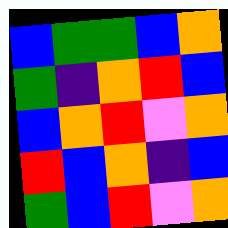[["blue", "green", "green", "blue", "orange"], ["green", "indigo", "orange", "red", "blue"], ["blue", "orange", "red", "violet", "orange"], ["red", "blue", "orange", "indigo", "blue"], ["green", "blue", "red", "violet", "orange"]]